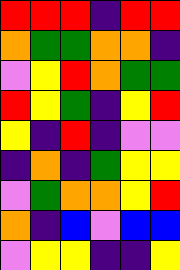[["red", "red", "red", "indigo", "red", "red"], ["orange", "green", "green", "orange", "orange", "indigo"], ["violet", "yellow", "red", "orange", "green", "green"], ["red", "yellow", "green", "indigo", "yellow", "red"], ["yellow", "indigo", "red", "indigo", "violet", "violet"], ["indigo", "orange", "indigo", "green", "yellow", "yellow"], ["violet", "green", "orange", "orange", "yellow", "red"], ["orange", "indigo", "blue", "violet", "blue", "blue"], ["violet", "yellow", "yellow", "indigo", "indigo", "yellow"]]